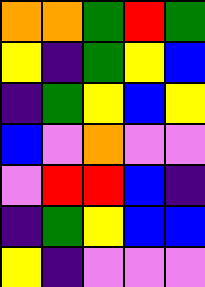[["orange", "orange", "green", "red", "green"], ["yellow", "indigo", "green", "yellow", "blue"], ["indigo", "green", "yellow", "blue", "yellow"], ["blue", "violet", "orange", "violet", "violet"], ["violet", "red", "red", "blue", "indigo"], ["indigo", "green", "yellow", "blue", "blue"], ["yellow", "indigo", "violet", "violet", "violet"]]